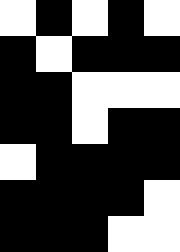[["white", "black", "white", "black", "white"], ["black", "white", "black", "black", "black"], ["black", "black", "white", "white", "white"], ["black", "black", "white", "black", "black"], ["white", "black", "black", "black", "black"], ["black", "black", "black", "black", "white"], ["black", "black", "black", "white", "white"]]